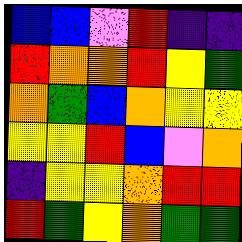[["blue", "blue", "violet", "red", "indigo", "indigo"], ["red", "orange", "orange", "red", "yellow", "green"], ["orange", "green", "blue", "orange", "yellow", "yellow"], ["yellow", "yellow", "red", "blue", "violet", "orange"], ["indigo", "yellow", "yellow", "orange", "red", "red"], ["red", "green", "yellow", "orange", "green", "green"]]